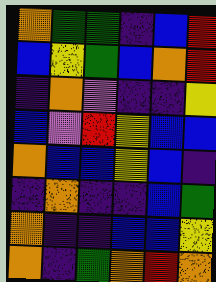[["orange", "green", "green", "indigo", "blue", "red"], ["blue", "yellow", "green", "blue", "orange", "red"], ["indigo", "orange", "violet", "indigo", "indigo", "yellow"], ["blue", "violet", "red", "yellow", "blue", "blue"], ["orange", "blue", "blue", "yellow", "blue", "indigo"], ["indigo", "orange", "indigo", "indigo", "blue", "green"], ["orange", "indigo", "indigo", "blue", "blue", "yellow"], ["orange", "indigo", "green", "orange", "red", "orange"]]